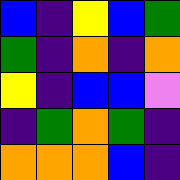[["blue", "indigo", "yellow", "blue", "green"], ["green", "indigo", "orange", "indigo", "orange"], ["yellow", "indigo", "blue", "blue", "violet"], ["indigo", "green", "orange", "green", "indigo"], ["orange", "orange", "orange", "blue", "indigo"]]